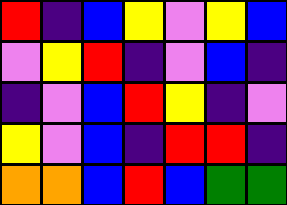[["red", "indigo", "blue", "yellow", "violet", "yellow", "blue"], ["violet", "yellow", "red", "indigo", "violet", "blue", "indigo"], ["indigo", "violet", "blue", "red", "yellow", "indigo", "violet"], ["yellow", "violet", "blue", "indigo", "red", "red", "indigo"], ["orange", "orange", "blue", "red", "blue", "green", "green"]]